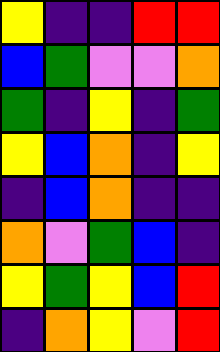[["yellow", "indigo", "indigo", "red", "red"], ["blue", "green", "violet", "violet", "orange"], ["green", "indigo", "yellow", "indigo", "green"], ["yellow", "blue", "orange", "indigo", "yellow"], ["indigo", "blue", "orange", "indigo", "indigo"], ["orange", "violet", "green", "blue", "indigo"], ["yellow", "green", "yellow", "blue", "red"], ["indigo", "orange", "yellow", "violet", "red"]]